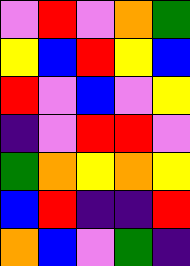[["violet", "red", "violet", "orange", "green"], ["yellow", "blue", "red", "yellow", "blue"], ["red", "violet", "blue", "violet", "yellow"], ["indigo", "violet", "red", "red", "violet"], ["green", "orange", "yellow", "orange", "yellow"], ["blue", "red", "indigo", "indigo", "red"], ["orange", "blue", "violet", "green", "indigo"]]